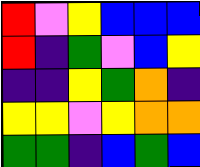[["red", "violet", "yellow", "blue", "blue", "blue"], ["red", "indigo", "green", "violet", "blue", "yellow"], ["indigo", "indigo", "yellow", "green", "orange", "indigo"], ["yellow", "yellow", "violet", "yellow", "orange", "orange"], ["green", "green", "indigo", "blue", "green", "blue"]]